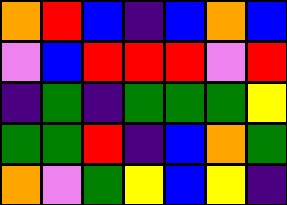[["orange", "red", "blue", "indigo", "blue", "orange", "blue"], ["violet", "blue", "red", "red", "red", "violet", "red"], ["indigo", "green", "indigo", "green", "green", "green", "yellow"], ["green", "green", "red", "indigo", "blue", "orange", "green"], ["orange", "violet", "green", "yellow", "blue", "yellow", "indigo"]]